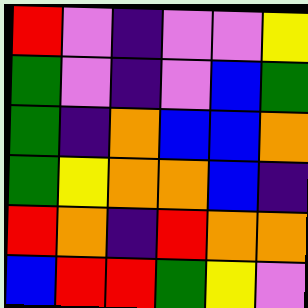[["red", "violet", "indigo", "violet", "violet", "yellow"], ["green", "violet", "indigo", "violet", "blue", "green"], ["green", "indigo", "orange", "blue", "blue", "orange"], ["green", "yellow", "orange", "orange", "blue", "indigo"], ["red", "orange", "indigo", "red", "orange", "orange"], ["blue", "red", "red", "green", "yellow", "violet"]]